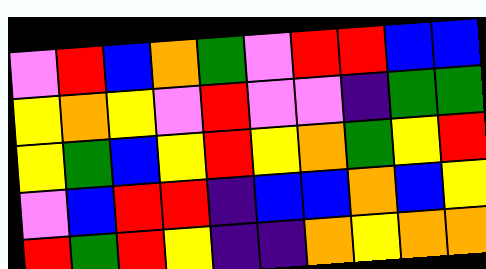[["violet", "red", "blue", "orange", "green", "violet", "red", "red", "blue", "blue"], ["yellow", "orange", "yellow", "violet", "red", "violet", "violet", "indigo", "green", "green"], ["yellow", "green", "blue", "yellow", "red", "yellow", "orange", "green", "yellow", "red"], ["violet", "blue", "red", "red", "indigo", "blue", "blue", "orange", "blue", "yellow"], ["red", "green", "red", "yellow", "indigo", "indigo", "orange", "yellow", "orange", "orange"]]